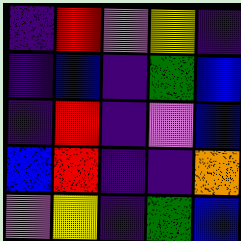[["indigo", "red", "violet", "yellow", "indigo"], ["indigo", "blue", "indigo", "green", "blue"], ["indigo", "red", "indigo", "violet", "blue"], ["blue", "red", "indigo", "indigo", "orange"], ["violet", "yellow", "indigo", "green", "blue"]]